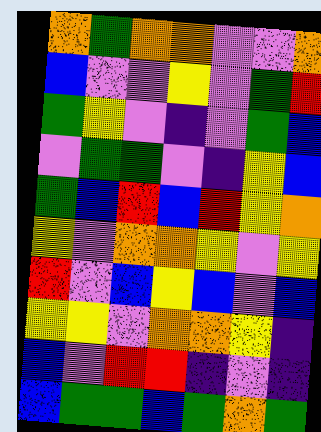[["orange", "green", "orange", "orange", "violet", "violet", "orange"], ["blue", "violet", "violet", "yellow", "violet", "green", "red"], ["green", "yellow", "violet", "indigo", "violet", "green", "blue"], ["violet", "green", "green", "violet", "indigo", "yellow", "blue"], ["green", "blue", "red", "blue", "red", "yellow", "orange"], ["yellow", "violet", "orange", "orange", "yellow", "violet", "yellow"], ["red", "violet", "blue", "yellow", "blue", "violet", "blue"], ["yellow", "yellow", "violet", "orange", "orange", "yellow", "indigo"], ["blue", "violet", "red", "red", "indigo", "violet", "indigo"], ["blue", "green", "green", "blue", "green", "orange", "green"]]